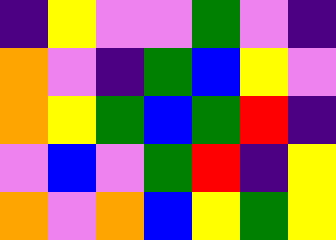[["indigo", "yellow", "violet", "violet", "green", "violet", "indigo"], ["orange", "violet", "indigo", "green", "blue", "yellow", "violet"], ["orange", "yellow", "green", "blue", "green", "red", "indigo"], ["violet", "blue", "violet", "green", "red", "indigo", "yellow"], ["orange", "violet", "orange", "blue", "yellow", "green", "yellow"]]